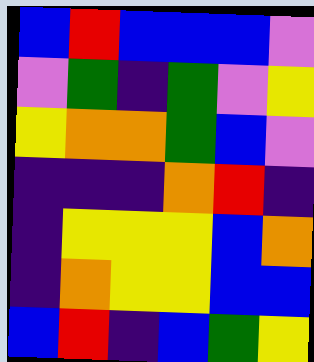[["blue", "red", "blue", "blue", "blue", "violet"], ["violet", "green", "indigo", "green", "violet", "yellow"], ["yellow", "orange", "orange", "green", "blue", "violet"], ["indigo", "indigo", "indigo", "orange", "red", "indigo"], ["indigo", "yellow", "yellow", "yellow", "blue", "orange"], ["indigo", "orange", "yellow", "yellow", "blue", "blue"], ["blue", "red", "indigo", "blue", "green", "yellow"]]